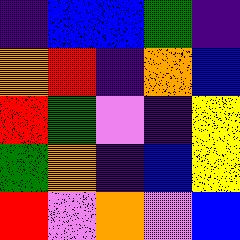[["indigo", "blue", "blue", "green", "indigo"], ["orange", "red", "indigo", "orange", "blue"], ["red", "green", "violet", "indigo", "yellow"], ["green", "orange", "indigo", "blue", "yellow"], ["red", "violet", "orange", "violet", "blue"]]